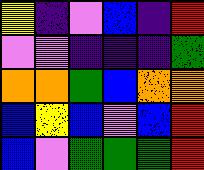[["yellow", "indigo", "violet", "blue", "indigo", "red"], ["violet", "violet", "indigo", "indigo", "indigo", "green"], ["orange", "orange", "green", "blue", "orange", "orange"], ["blue", "yellow", "blue", "violet", "blue", "red"], ["blue", "violet", "green", "green", "green", "red"]]